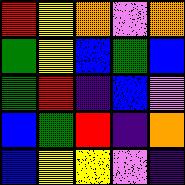[["red", "yellow", "orange", "violet", "orange"], ["green", "yellow", "blue", "green", "blue"], ["green", "red", "indigo", "blue", "violet"], ["blue", "green", "red", "indigo", "orange"], ["blue", "yellow", "yellow", "violet", "indigo"]]